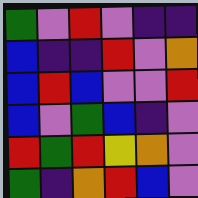[["green", "violet", "red", "violet", "indigo", "indigo"], ["blue", "indigo", "indigo", "red", "violet", "orange"], ["blue", "red", "blue", "violet", "violet", "red"], ["blue", "violet", "green", "blue", "indigo", "violet"], ["red", "green", "red", "yellow", "orange", "violet"], ["green", "indigo", "orange", "red", "blue", "violet"]]